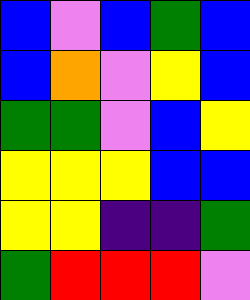[["blue", "violet", "blue", "green", "blue"], ["blue", "orange", "violet", "yellow", "blue"], ["green", "green", "violet", "blue", "yellow"], ["yellow", "yellow", "yellow", "blue", "blue"], ["yellow", "yellow", "indigo", "indigo", "green"], ["green", "red", "red", "red", "violet"]]